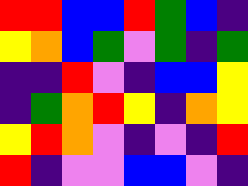[["red", "red", "blue", "blue", "red", "green", "blue", "indigo"], ["yellow", "orange", "blue", "green", "violet", "green", "indigo", "green"], ["indigo", "indigo", "red", "violet", "indigo", "blue", "blue", "yellow"], ["indigo", "green", "orange", "red", "yellow", "indigo", "orange", "yellow"], ["yellow", "red", "orange", "violet", "indigo", "violet", "indigo", "red"], ["red", "indigo", "violet", "violet", "blue", "blue", "violet", "indigo"]]